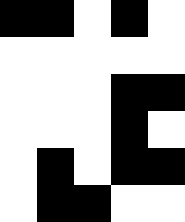[["black", "black", "white", "black", "white"], ["white", "white", "white", "white", "white"], ["white", "white", "white", "black", "black"], ["white", "white", "white", "black", "white"], ["white", "black", "white", "black", "black"], ["white", "black", "black", "white", "white"]]